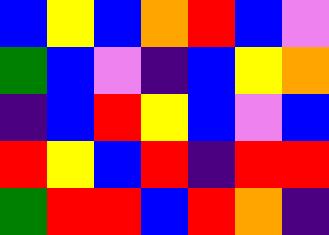[["blue", "yellow", "blue", "orange", "red", "blue", "violet"], ["green", "blue", "violet", "indigo", "blue", "yellow", "orange"], ["indigo", "blue", "red", "yellow", "blue", "violet", "blue"], ["red", "yellow", "blue", "red", "indigo", "red", "red"], ["green", "red", "red", "blue", "red", "orange", "indigo"]]